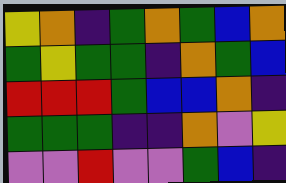[["yellow", "orange", "indigo", "green", "orange", "green", "blue", "orange"], ["green", "yellow", "green", "green", "indigo", "orange", "green", "blue"], ["red", "red", "red", "green", "blue", "blue", "orange", "indigo"], ["green", "green", "green", "indigo", "indigo", "orange", "violet", "yellow"], ["violet", "violet", "red", "violet", "violet", "green", "blue", "indigo"]]